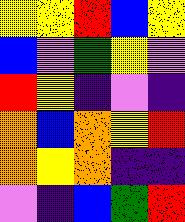[["yellow", "yellow", "red", "blue", "yellow"], ["blue", "violet", "green", "yellow", "violet"], ["red", "yellow", "indigo", "violet", "indigo"], ["orange", "blue", "orange", "yellow", "red"], ["orange", "yellow", "orange", "indigo", "indigo"], ["violet", "indigo", "blue", "green", "red"]]